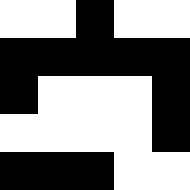[["white", "white", "black", "white", "white"], ["black", "black", "black", "black", "black"], ["black", "white", "white", "white", "black"], ["white", "white", "white", "white", "black"], ["black", "black", "black", "white", "white"]]